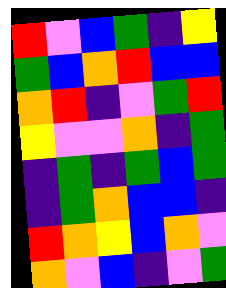[["red", "violet", "blue", "green", "indigo", "yellow"], ["green", "blue", "orange", "red", "blue", "blue"], ["orange", "red", "indigo", "violet", "green", "red"], ["yellow", "violet", "violet", "orange", "indigo", "green"], ["indigo", "green", "indigo", "green", "blue", "green"], ["indigo", "green", "orange", "blue", "blue", "indigo"], ["red", "orange", "yellow", "blue", "orange", "violet"], ["orange", "violet", "blue", "indigo", "violet", "green"]]